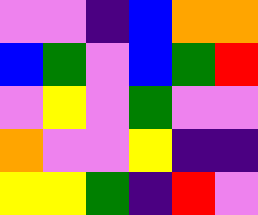[["violet", "violet", "indigo", "blue", "orange", "orange"], ["blue", "green", "violet", "blue", "green", "red"], ["violet", "yellow", "violet", "green", "violet", "violet"], ["orange", "violet", "violet", "yellow", "indigo", "indigo"], ["yellow", "yellow", "green", "indigo", "red", "violet"]]